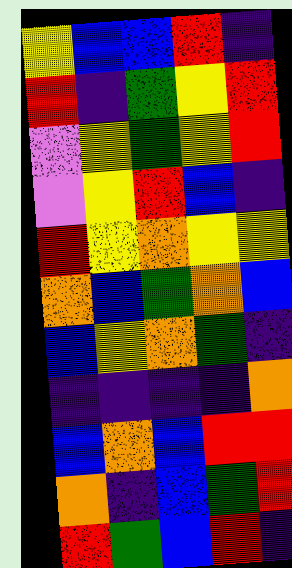[["yellow", "blue", "blue", "red", "indigo"], ["red", "indigo", "green", "yellow", "red"], ["violet", "yellow", "green", "yellow", "red"], ["violet", "yellow", "red", "blue", "indigo"], ["red", "yellow", "orange", "yellow", "yellow"], ["orange", "blue", "green", "orange", "blue"], ["blue", "yellow", "orange", "green", "indigo"], ["indigo", "indigo", "indigo", "indigo", "orange"], ["blue", "orange", "blue", "red", "red"], ["orange", "indigo", "blue", "green", "red"], ["red", "green", "blue", "red", "indigo"]]